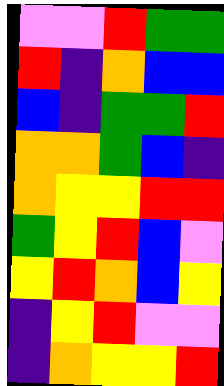[["violet", "violet", "red", "green", "green"], ["red", "indigo", "orange", "blue", "blue"], ["blue", "indigo", "green", "green", "red"], ["orange", "orange", "green", "blue", "indigo"], ["orange", "yellow", "yellow", "red", "red"], ["green", "yellow", "red", "blue", "violet"], ["yellow", "red", "orange", "blue", "yellow"], ["indigo", "yellow", "red", "violet", "violet"], ["indigo", "orange", "yellow", "yellow", "red"]]